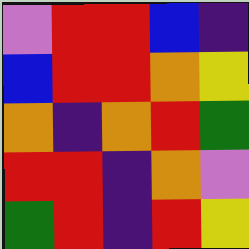[["violet", "red", "red", "blue", "indigo"], ["blue", "red", "red", "orange", "yellow"], ["orange", "indigo", "orange", "red", "green"], ["red", "red", "indigo", "orange", "violet"], ["green", "red", "indigo", "red", "yellow"]]